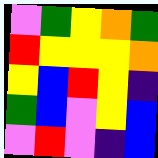[["violet", "green", "yellow", "orange", "green"], ["red", "yellow", "yellow", "yellow", "orange"], ["yellow", "blue", "red", "yellow", "indigo"], ["green", "blue", "violet", "yellow", "blue"], ["violet", "red", "violet", "indigo", "blue"]]